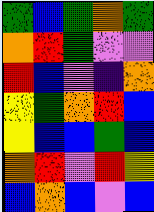[["green", "blue", "green", "orange", "green"], ["orange", "red", "green", "violet", "violet"], ["red", "blue", "violet", "indigo", "orange"], ["yellow", "green", "orange", "red", "blue"], ["yellow", "blue", "blue", "green", "blue"], ["orange", "red", "violet", "red", "yellow"], ["blue", "orange", "blue", "violet", "blue"]]